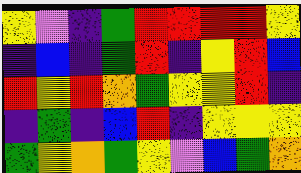[["yellow", "violet", "indigo", "green", "red", "red", "red", "red", "yellow"], ["indigo", "blue", "indigo", "green", "red", "indigo", "yellow", "red", "blue"], ["red", "yellow", "red", "orange", "green", "yellow", "yellow", "red", "indigo"], ["indigo", "green", "indigo", "blue", "red", "indigo", "yellow", "yellow", "yellow"], ["green", "yellow", "orange", "green", "yellow", "violet", "blue", "green", "orange"]]